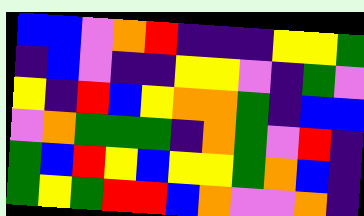[["blue", "blue", "violet", "orange", "red", "indigo", "indigo", "indigo", "yellow", "yellow", "green"], ["indigo", "blue", "violet", "indigo", "indigo", "yellow", "yellow", "violet", "indigo", "green", "violet"], ["yellow", "indigo", "red", "blue", "yellow", "orange", "orange", "green", "indigo", "blue", "blue"], ["violet", "orange", "green", "green", "green", "indigo", "orange", "green", "violet", "red", "indigo"], ["green", "blue", "red", "yellow", "blue", "yellow", "yellow", "green", "orange", "blue", "indigo"], ["green", "yellow", "green", "red", "red", "blue", "orange", "violet", "violet", "orange", "indigo"]]